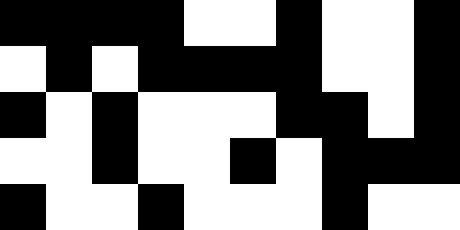[["black", "black", "black", "black", "white", "white", "black", "white", "white", "black"], ["white", "black", "white", "black", "black", "black", "black", "white", "white", "black"], ["black", "white", "black", "white", "white", "white", "black", "black", "white", "black"], ["white", "white", "black", "white", "white", "black", "white", "black", "black", "black"], ["black", "white", "white", "black", "white", "white", "white", "black", "white", "white"]]